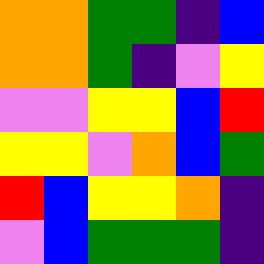[["orange", "orange", "green", "green", "indigo", "blue"], ["orange", "orange", "green", "indigo", "violet", "yellow"], ["violet", "violet", "yellow", "yellow", "blue", "red"], ["yellow", "yellow", "violet", "orange", "blue", "green"], ["red", "blue", "yellow", "yellow", "orange", "indigo"], ["violet", "blue", "green", "green", "green", "indigo"]]